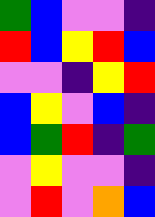[["green", "blue", "violet", "violet", "indigo"], ["red", "blue", "yellow", "red", "blue"], ["violet", "violet", "indigo", "yellow", "red"], ["blue", "yellow", "violet", "blue", "indigo"], ["blue", "green", "red", "indigo", "green"], ["violet", "yellow", "violet", "violet", "indigo"], ["violet", "red", "violet", "orange", "blue"]]